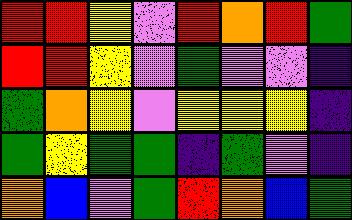[["red", "red", "yellow", "violet", "red", "orange", "red", "green"], ["red", "red", "yellow", "violet", "green", "violet", "violet", "indigo"], ["green", "orange", "yellow", "violet", "yellow", "yellow", "yellow", "indigo"], ["green", "yellow", "green", "green", "indigo", "green", "violet", "indigo"], ["orange", "blue", "violet", "green", "red", "orange", "blue", "green"]]